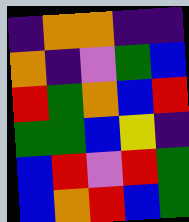[["indigo", "orange", "orange", "indigo", "indigo"], ["orange", "indigo", "violet", "green", "blue"], ["red", "green", "orange", "blue", "red"], ["green", "green", "blue", "yellow", "indigo"], ["blue", "red", "violet", "red", "green"], ["blue", "orange", "red", "blue", "green"]]